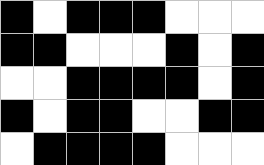[["black", "white", "black", "black", "black", "white", "white", "white"], ["black", "black", "white", "white", "white", "black", "white", "black"], ["white", "white", "black", "black", "black", "black", "white", "black"], ["black", "white", "black", "black", "white", "white", "black", "black"], ["white", "black", "black", "black", "black", "white", "white", "white"]]